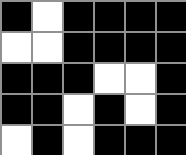[["black", "white", "black", "black", "black", "black"], ["white", "white", "black", "black", "black", "black"], ["black", "black", "black", "white", "white", "black"], ["black", "black", "white", "black", "white", "black"], ["white", "black", "white", "black", "black", "black"]]